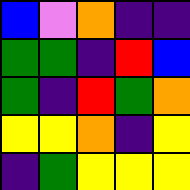[["blue", "violet", "orange", "indigo", "indigo"], ["green", "green", "indigo", "red", "blue"], ["green", "indigo", "red", "green", "orange"], ["yellow", "yellow", "orange", "indigo", "yellow"], ["indigo", "green", "yellow", "yellow", "yellow"]]